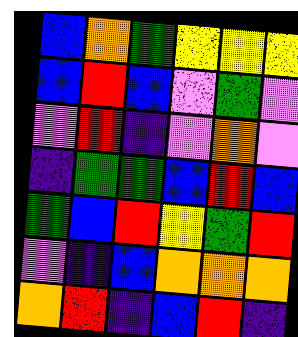[["blue", "orange", "green", "yellow", "yellow", "yellow"], ["blue", "red", "blue", "violet", "green", "violet"], ["violet", "red", "indigo", "violet", "orange", "violet"], ["indigo", "green", "green", "blue", "red", "blue"], ["green", "blue", "red", "yellow", "green", "red"], ["violet", "indigo", "blue", "orange", "orange", "orange"], ["orange", "red", "indigo", "blue", "red", "indigo"]]